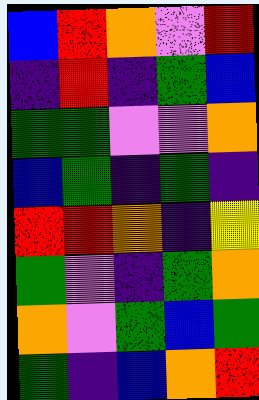[["blue", "red", "orange", "violet", "red"], ["indigo", "red", "indigo", "green", "blue"], ["green", "green", "violet", "violet", "orange"], ["blue", "green", "indigo", "green", "indigo"], ["red", "red", "orange", "indigo", "yellow"], ["green", "violet", "indigo", "green", "orange"], ["orange", "violet", "green", "blue", "green"], ["green", "indigo", "blue", "orange", "red"]]